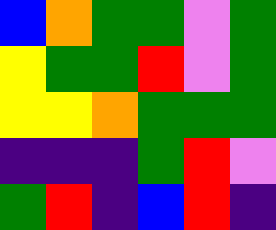[["blue", "orange", "green", "green", "violet", "green"], ["yellow", "green", "green", "red", "violet", "green"], ["yellow", "yellow", "orange", "green", "green", "green"], ["indigo", "indigo", "indigo", "green", "red", "violet"], ["green", "red", "indigo", "blue", "red", "indigo"]]